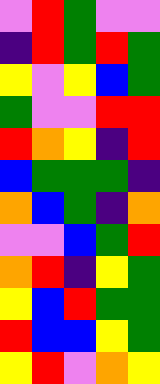[["violet", "red", "green", "violet", "violet"], ["indigo", "red", "green", "red", "green"], ["yellow", "violet", "yellow", "blue", "green"], ["green", "violet", "violet", "red", "red"], ["red", "orange", "yellow", "indigo", "red"], ["blue", "green", "green", "green", "indigo"], ["orange", "blue", "green", "indigo", "orange"], ["violet", "violet", "blue", "green", "red"], ["orange", "red", "indigo", "yellow", "green"], ["yellow", "blue", "red", "green", "green"], ["red", "blue", "blue", "yellow", "green"], ["yellow", "red", "violet", "orange", "yellow"]]